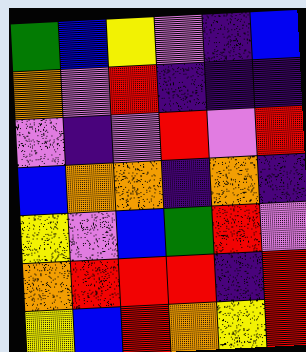[["green", "blue", "yellow", "violet", "indigo", "blue"], ["orange", "violet", "red", "indigo", "indigo", "indigo"], ["violet", "indigo", "violet", "red", "violet", "red"], ["blue", "orange", "orange", "indigo", "orange", "indigo"], ["yellow", "violet", "blue", "green", "red", "violet"], ["orange", "red", "red", "red", "indigo", "red"], ["yellow", "blue", "red", "orange", "yellow", "red"]]